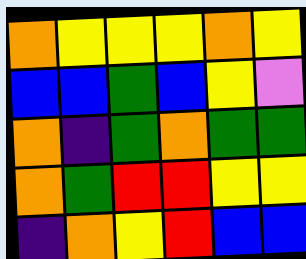[["orange", "yellow", "yellow", "yellow", "orange", "yellow"], ["blue", "blue", "green", "blue", "yellow", "violet"], ["orange", "indigo", "green", "orange", "green", "green"], ["orange", "green", "red", "red", "yellow", "yellow"], ["indigo", "orange", "yellow", "red", "blue", "blue"]]